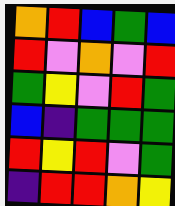[["orange", "red", "blue", "green", "blue"], ["red", "violet", "orange", "violet", "red"], ["green", "yellow", "violet", "red", "green"], ["blue", "indigo", "green", "green", "green"], ["red", "yellow", "red", "violet", "green"], ["indigo", "red", "red", "orange", "yellow"]]